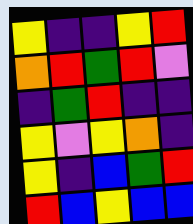[["yellow", "indigo", "indigo", "yellow", "red"], ["orange", "red", "green", "red", "violet"], ["indigo", "green", "red", "indigo", "indigo"], ["yellow", "violet", "yellow", "orange", "indigo"], ["yellow", "indigo", "blue", "green", "red"], ["red", "blue", "yellow", "blue", "blue"]]